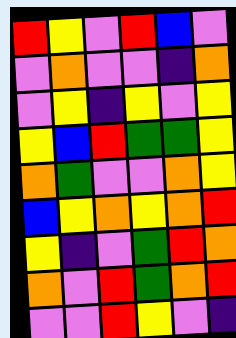[["red", "yellow", "violet", "red", "blue", "violet"], ["violet", "orange", "violet", "violet", "indigo", "orange"], ["violet", "yellow", "indigo", "yellow", "violet", "yellow"], ["yellow", "blue", "red", "green", "green", "yellow"], ["orange", "green", "violet", "violet", "orange", "yellow"], ["blue", "yellow", "orange", "yellow", "orange", "red"], ["yellow", "indigo", "violet", "green", "red", "orange"], ["orange", "violet", "red", "green", "orange", "red"], ["violet", "violet", "red", "yellow", "violet", "indigo"]]